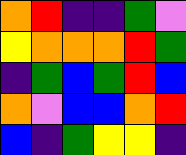[["orange", "red", "indigo", "indigo", "green", "violet"], ["yellow", "orange", "orange", "orange", "red", "green"], ["indigo", "green", "blue", "green", "red", "blue"], ["orange", "violet", "blue", "blue", "orange", "red"], ["blue", "indigo", "green", "yellow", "yellow", "indigo"]]